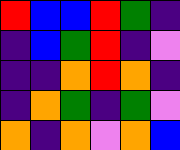[["red", "blue", "blue", "red", "green", "indigo"], ["indigo", "blue", "green", "red", "indigo", "violet"], ["indigo", "indigo", "orange", "red", "orange", "indigo"], ["indigo", "orange", "green", "indigo", "green", "violet"], ["orange", "indigo", "orange", "violet", "orange", "blue"]]